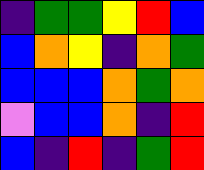[["indigo", "green", "green", "yellow", "red", "blue"], ["blue", "orange", "yellow", "indigo", "orange", "green"], ["blue", "blue", "blue", "orange", "green", "orange"], ["violet", "blue", "blue", "orange", "indigo", "red"], ["blue", "indigo", "red", "indigo", "green", "red"]]